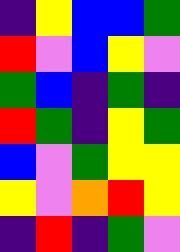[["indigo", "yellow", "blue", "blue", "green"], ["red", "violet", "blue", "yellow", "violet"], ["green", "blue", "indigo", "green", "indigo"], ["red", "green", "indigo", "yellow", "green"], ["blue", "violet", "green", "yellow", "yellow"], ["yellow", "violet", "orange", "red", "yellow"], ["indigo", "red", "indigo", "green", "violet"]]